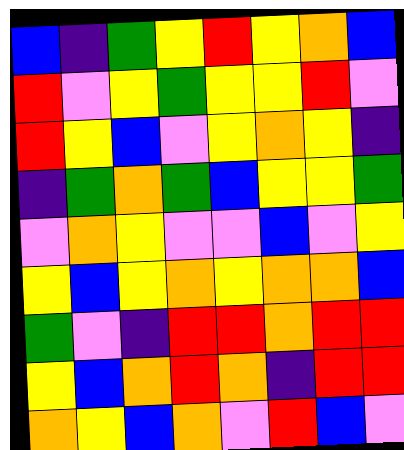[["blue", "indigo", "green", "yellow", "red", "yellow", "orange", "blue"], ["red", "violet", "yellow", "green", "yellow", "yellow", "red", "violet"], ["red", "yellow", "blue", "violet", "yellow", "orange", "yellow", "indigo"], ["indigo", "green", "orange", "green", "blue", "yellow", "yellow", "green"], ["violet", "orange", "yellow", "violet", "violet", "blue", "violet", "yellow"], ["yellow", "blue", "yellow", "orange", "yellow", "orange", "orange", "blue"], ["green", "violet", "indigo", "red", "red", "orange", "red", "red"], ["yellow", "blue", "orange", "red", "orange", "indigo", "red", "red"], ["orange", "yellow", "blue", "orange", "violet", "red", "blue", "violet"]]